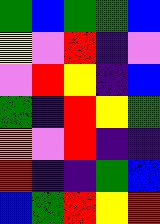[["green", "blue", "green", "green", "blue"], ["yellow", "violet", "red", "indigo", "violet"], ["violet", "red", "yellow", "indigo", "blue"], ["green", "indigo", "red", "yellow", "green"], ["orange", "violet", "red", "indigo", "indigo"], ["red", "indigo", "indigo", "green", "blue"], ["blue", "green", "red", "yellow", "red"]]